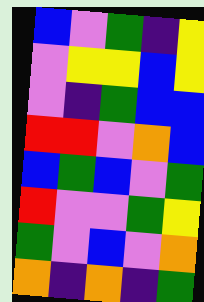[["blue", "violet", "green", "indigo", "yellow"], ["violet", "yellow", "yellow", "blue", "yellow"], ["violet", "indigo", "green", "blue", "blue"], ["red", "red", "violet", "orange", "blue"], ["blue", "green", "blue", "violet", "green"], ["red", "violet", "violet", "green", "yellow"], ["green", "violet", "blue", "violet", "orange"], ["orange", "indigo", "orange", "indigo", "green"]]